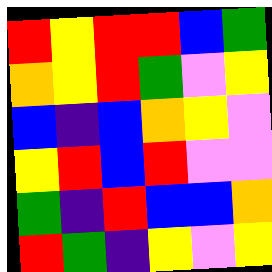[["red", "yellow", "red", "red", "blue", "green"], ["orange", "yellow", "red", "green", "violet", "yellow"], ["blue", "indigo", "blue", "orange", "yellow", "violet"], ["yellow", "red", "blue", "red", "violet", "violet"], ["green", "indigo", "red", "blue", "blue", "orange"], ["red", "green", "indigo", "yellow", "violet", "yellow"]]